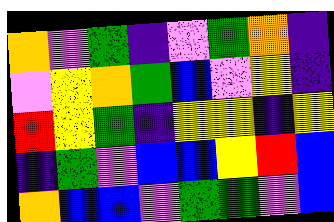[["orange", "violet", "green", "indigo", "violet", "green", "orange", "indigo"], ["violet", "yellow", "orange", "green", "blue", "violet", "yellow", "indigo"], ["red", "yellow", "green", "indigo", "yellow", "yellow", "indigo", "yellow"], ["indigo", "green", "violet", "blue", "blue", "yellow", "red", "blue"], ["orange", "blue", "blue", "violet", "green", "green", "violet", "blue"]]